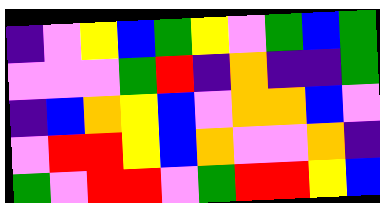[["indigo", "violet", "yellow", "blue", "green", "yellow", "violet", "green", "blue", "green"], ["violet", "violet", "violet", "green", "red", "indigo", "orange", "indigo", "indigo", "green"], ["indigo", "blue", "orange", "yellow", "blue", "violet", "orange", "orange", "blue", "violet"], ["violet", "red", "red", "yellow", "blue", "orange", "violet", "violet", "orange", "indigo"], ["green", "violet", "red", "red", "violet", "green", "red", "red", "yellow", "blue"]]